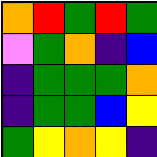[["orange", "red", "green", "red", "green"], ["violet", "green", "orange", "indigo", "blue"], ["indigo", "green", "green", "green", "orange"], ["indigo", "green", "green", "blue", "yellow"], ["green", "yellow", "orange", "yellow", "indigo"]]